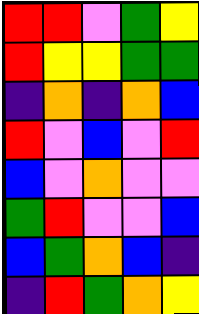[["red", "red", "violet", "green", "yellow"], ["red", "yellow", "yellow", "green", "green"], ["indigo", "orange", "indigo", "orange", "blue"], ["red", "violet", "blue", "violet", "red"], ["blue", "violet", "orange", "violet", "violet"], ["green", "red", "violet", "violet", "blue"], ["blue", "green", "orange", "blue", "indigo"], ["indigo", "red", "green", "orange", "yellow"]]